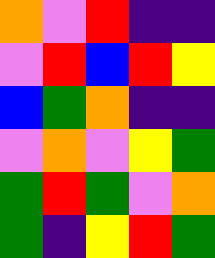[["orange", "violet", "red", "indigo", "indigo"], ["violet", "red", "blue", "red", "yellow"], ["blue", "green", "orange", "indigo", "indigo"], ["violet", "orange", "violet", "yellow", "green"], ["green", "red", "green", "violet", "orange"], ["green", "indigo", "yellow", "red", "green"]]